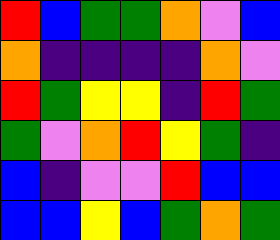[["red", "blue", "green", "green", "orange", "violet", "blue"], ["orange", "indigo", "indigo", "indigo", "indigo", "orange", "violet"], ["red", "green", "yellow", "yellow", "indigo", "red", "green"], ["green", "violet", "orange", "red", "yellow", "green", "indigo"], ["blue", "indigo", "violet", "violet", "red", "blue", "blue"], ["blue", "blue", "yellow", "blue", "green", "orange", "green"]]